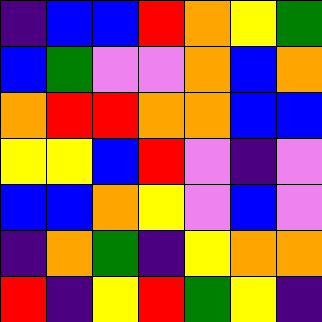[["indigo", "blue", "blue", "red", "orange", "yellow", "green"], ["blue", "green", "violet", "violet", "orange", "blue", "orange"], ["orange", "red", "red", "orange", "orange", "blue", "blue"], ["yellow", "yellow", "blue", "red", "violet", "indigo", "violet"], ["blue", "blue", "orange", "yellow", "violet", "blue", "violet"], ["indigo", "orange", "green", "indigo", "yellow", "orange", "orange"], ["red", "indigo", "yellow", "red", "green", "yellow", "indigo"]]